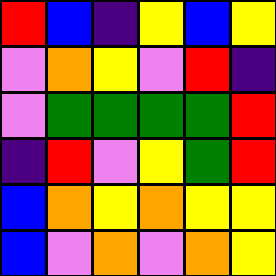[["red", "blue", "indigo", "yellow", "blue", "yellow"], ["violet", "orange", "yellow", "violet", "red", "indigo"], ["violet", "green", "green", "green", "green", "red"], ["indigo", "red", "violet", "yellow", "green", "red"], ["blue", "orange", "yellow", "orange", "yellow", "yellow"], ["blue", "violet", "orange", "violet", "orange", "yellow"]]